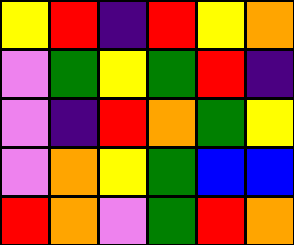[["yellow", "red", "indigo", "red", "yellow", "orange"], ["violet", "green", "yellow", "green", "red", "indigo"], ["violet", "indigo", "red", "orange", "green", "yellow"], ["violet", "orange", "yellow", "green", "blue", "blue"], ["red", "orange", "violet", "green", "red", "orange"]]